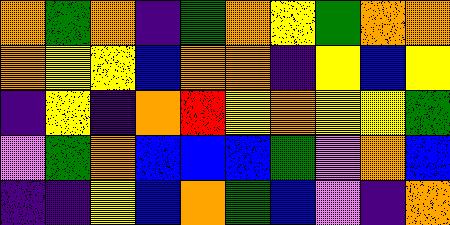[["orange", "green", "orange", "indigo", "green", "orange", "yellow", "green", "orange", "orange"], ["orange", "yellow", "yellow", "blue", "orange", "orange", "indigo", "yellow", "blue", "yellow"], ["indigo", "yellow", "indigo", "orange", "red", "yellow", "orange", "yellow", "yellow", "green"], ["violet", "green", "orange", "blue", "blue", "blue", "green", "violet", "orange", "blue"], ["indigo", "indigo", "yellow", "blue", "orange", "green", "blue", "violet", "indigo", "orange"]]